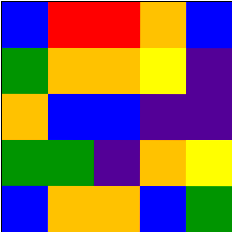[["blue", "red", "red", "orange", "blue"], ["green", "orange", "orange", "yellow", "indigo"], ["orange", "blue", "blue", "indigo", "indigo"], ["green", "green", "indigo", "orange", "yellow"], ["blue", "orange", "orange", "blue", "green"]]